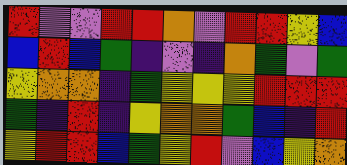[["red", "violet", "violet", "red", "red", "orange", "violet", "red", "red", "yellow", "blue"], ["blue", "red", "blue", "green", "indigo", "violet", "indigo", "orange", "green", "violet", "green"], ["yellow", "orange", "orange", "indigo", "green", "yellow", "yellow", "yellow", "red", "red", "red"], ["green", "indigo", "red", "indigo", "yellow", "orange", "orange", "green", "blue", "indigo", "red"], ["yellow", "red", "red", "blue", "green", "yellow", "red", "violet", "blue", "yellow", "orange"]]